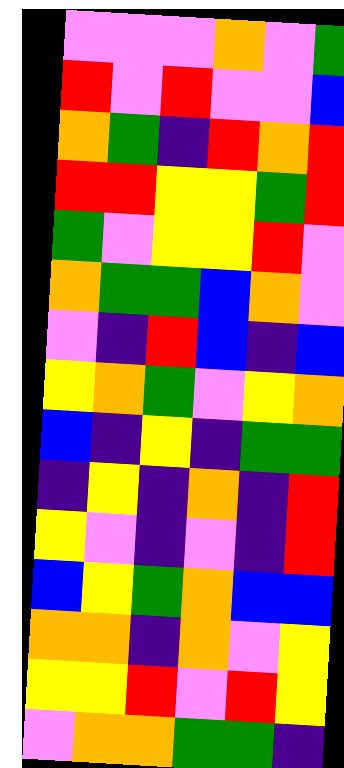[["violet", "violet", "violet", "orange", "violet", "green"], ["red", "violet", "red", "violet", "violet", "blue"], ["orange", "green", "indigo", "red", "orange", "red"], ["red", "red", "yellow", "yellow", "green", "red"], ["green", "violet", "yellow", "yellow", "red", "violet"], ["orange", "green", "green", "blue", "orange", "violet"], ["violet", "indigo", "red", "blue", "indigo", "blue"], ["yellow", "orange", "green", "violet", "yellow", "orange"], ["blue", "indigo", "yellow", "indigo", "green", "green"], ["indigo", "yellow", "indigo", "orange", "indigo", "red"], ["yellow", "violet", "indigo", "violet", "indigo", "red"], ["blue", "yellow", "green", "orange", "blue", "blue"], ["orange", "orange", "indigo", "orange", "violet", "yellow"], ["yellow", "yellow", "red", "violet", "red", "yellow"], ["violet", "orange", "orange", "green", "green", "indigo"]]